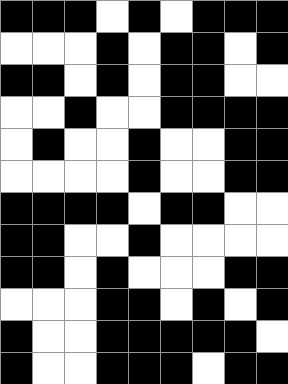[["black", "black", "black", "white", "black", "white", "black", "black", "black"], ["white", "white", "white", "black", "white", "black", "black", "white", "black"], ["black", "black", "white", "black", "white", "black", "black", "white", "white"], ["white", "white", "black", "white", "white", "black", "black", "black", "black"], ["white", "black", "white", "white", "black", "white", "white", "black", "black"], ["white", "white", "white", "white", "black", "white", "white", "black", "black"], ["black", "black", "black", "black", "white", "black", "black", "white", "white"], ["black", "black", "white", "white", "black", "white", "white", "white", "white"], ["black", "black", "white", "black", "white", "white", "white", "black", "black"], ["white", "white", "white", "black", "black", "white", "black", "white", "black"], ["black", "white", "white", "black", "black", "black", "black", "black", "white"], ["black", "white", "white", "black", "black", "black", "white", "black", "black"]]